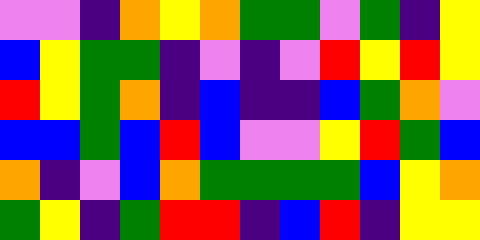[["violet", "violet", "indigo", "orange", "yellow", "orange", "green", "green", "violet", "green", "indigo", "yellow"], ["blue", "yellow", "green", "green", "indigo", "violet", "indigo", "violet", "red", "yellow", "red", "yellow"], ["red", "yellow", "green", "orange", "indigo", "blue", "indigo", "indigo", "blue", "green", "orange", "violet"], ["blue", "blue", "green", "blue", "red", "blue", "violet", "violet", "yellow", "red", "green", "blue"], ["orange", "indigo", "violet", "blue", "orange", "green", "green", "green", "green", "blue", "yellow", "orange"], ["green", "yellow", "indigo", "green", "red", "red", "indigo", "blue", "red", "indigo", "yellow", "yellow"]]